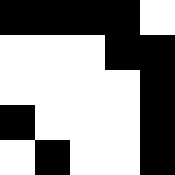[["black", "black", "black", "black", "white"], ["white", "white", "white", "black", "black"], ["white", "white", "white", "white", "black"], ["black", "white", "white", "white", "black"], ["white", "black", "white", "white", "black"]]